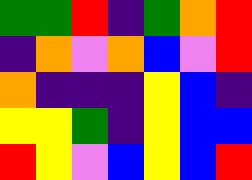[["green", "green", "red", "indigo", "green", "orange", "red"], ["indigo", "orange", "violet", "orange", "blue", "violet", "red"], ["orange", "indigo", "indigo", "indigo", "yellow", "blue", "indigo"], ["yellow", "yellow", "green", "indigo", "yellow", "blue", "blue"], ["red", "yellow", "violet", "blue", "yellow", "blue", "red"]]